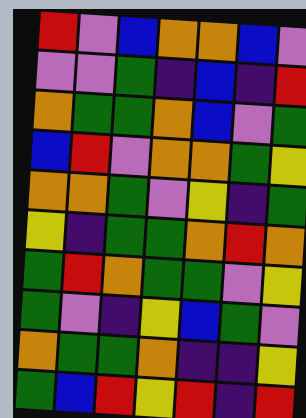[["red", "violet", "blue", "orange", "orange", "blue", "violet"], ["violet", "violet", "green", "indigo", "blue", "indigo", "red"], ["orange", "green", "green", "orange", "blue", "violet", "green"], ["blue", "red", "violet", "orange", "orange", "green", "yellow"], ["orange", "orange", "green", "violet", "yellow", "indigo", "green"], ["yellow", "indigo", "green", "green", "orange", "red", "orange"], ["green", "red", "orange", "green", "green", "violet", "yellow"], ["green", "violet", "indigo", "yellow", "blue", "green", "violet"], ["orange", "green", "green", "orange", "indigo", "indigo", "yellow"], ["green", "blue", "red", "yellow", "red", "indigo", "red"]]